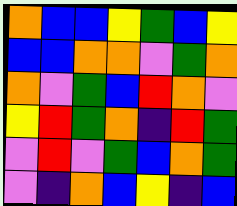[["orange", "blue", "blue", "yellow", "green", "blue", "yellow"], ["blue", "blue", "orange", "orange", "violet", "green", "orange"], ["orange", "violet", "green", "blue", "red", "orange", "violet"], ["yellow", "red", "green", "orange", "indigo", "red", "green"], ["violet", "red", "violet", "green", "blue", "orange", "green"], ["violet", "indigo", "orange", "blue", "yellow", "indigo", "blue"]]